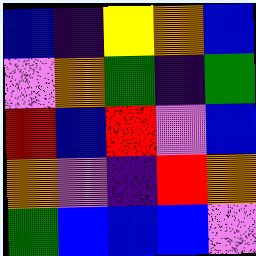[["blue", "indigo", "yellow", "orange", "blue"], ["violet", "orange", "green", "indigo", "green"], ["red", "blue", "red", "violet", "blue"], ["orange", "violet", "indigo", "red", "orange"], ["green", "blue", "blue", "blue", "violet"]]